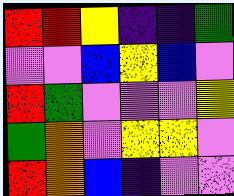[["red", "red", "yellow", "indigo", "indigo", "green"], ["violet", "violet", "blue", "yellow", "blue", "violet"], ["red", "green", "violet", "violet", "violet", "yellow"], ["green", "orange", "violet", "yellow", "yellow", "violet"], ["red", "orange", "blue", "indigo", "violet", "violet"]]